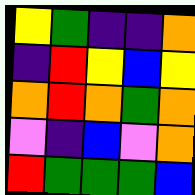[["yellow", "green", "indigo", "indigo", "orange"], ["indigo", "red", "yellow", "blue", "yellow"], ["orange", "red", "orange", "green", "orange"], ["violet", "indigo", "blue", "violet", "orange"], ["red", "green", "green", "green", "blue"]]